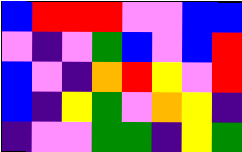[["blue", "red", "red", "red", "violet", "violet", "blue", "blue"], ["violet", "indigo", "violet", "green", "blue", "violet", "blue", "red"], ["blue", "violet", "indigo", "orange", "red", "yellow", "violet", "red"], ["blue", "indigo", "yellow", "green", "violet", "orange", "yellow", "indigo"], ["indigo", "violet", "violet", "green", "green", "indigo", "yellow", "green"]]